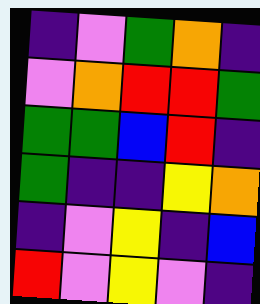[["indigo", "violet", "green", "orange", "indigo"], ["violet", "orange", "red", "red", "green"], ["green", "green", "blue", "red", "indigo"], ["green", "indigo", "indigo", "yellow", "orange"], ["indigo", "violet", "yellow", "indigo", "blue"], ["red", "violet", "yellow", "violet", "indigo"]]